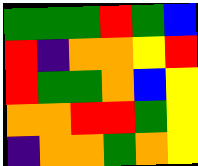[["green", "green", "green", "red", "green", "blue"], ["red", "indigo", "orange", "orange", "yellow", "red"], ["red", "green", "green", "orange", "blue", "yellow"], ["orange", "orange", "red", "red", "green", "yellow"], ["indigo", "orange", "orange", "green", "orange", "yellow"]]